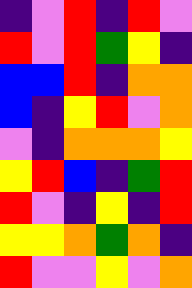[["indigo", "violet", "red", "indigo", "red", "violet"], ["red", "violet", "red", "green", "yellow", "indigo"], ["blue", "blue", "red", "indigo", "orange", "orange"], ["blue", "indigo", "yellow", "red", "violet", "orange"], ["violet", "indigo", "orange", "orange", "orange", "yellow"], ["yellow", "red", "blue", "indigo", "green", "red"], ["red", "violet", "indigo", "yellow", "indigo", "red"], ["yellow", "yellow", "orange", "green", "orange", "indigo"], ["red", "violet", "violet", "yellow", "violet", "orange"]]